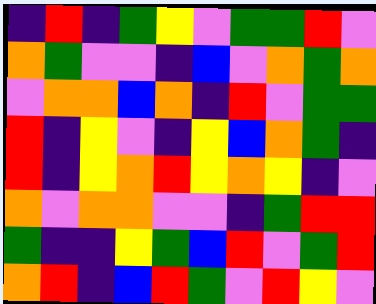[["indigo", "red", "indigo", "green", "yellow", "violet", "green", "green", "red", "violet"], ["orange", "green", "violet", "violet", "indigo", "blue", "violet", "orange", "green", "orange"], ["violet", "orange", "orange", "blue", "orange", "indigo", "red", "violet", "green", "green"], ["red", "indigo", "yellow", "violet", "indigo", "yellow", "blue", "orange", "green", "indigo"], ["red", "indigo", "yellow", "orange", "red", "yellow", "orange", "yellow", "indigo", "violet"], ["orange", "violet", "orange", "orange", "violet", "violet", "indigo", "green", "red", "red"], ["green", "indigo", "indigo", "yellow", "green", "blue", "red", "violet", "green", "red"], ["orange", "red", "indigo", "blue", "red", "green", "violet", "red", "yellow", "violet"]]